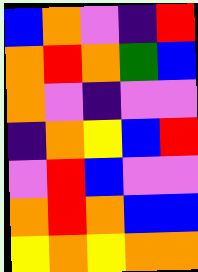[["blue", "orange", "violet", "indigo", "red"], ["orange", "red", "orange", "green", "blue"], ["orange", "violet", "indigo", "violet", "violet"], ["indigo", "orange", "yellow", "blue", "red"], ["violet", "red", "blue", "violet", "violet"], ["orange", "red", "orange", "blue", "blue"], ["yellow", "orange", "yellow", "orange", "orange"]]